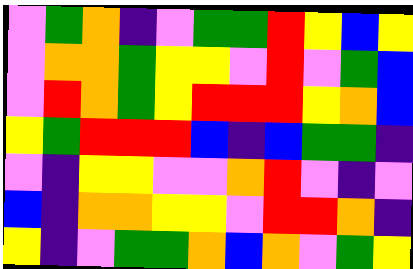[["violet", "green", "orange", "indigo", "violet", "green", "green", "red", "yellow", "blue", "yellow"], ["violet", "orange", "orange", "green", "yellow", "yellow", "violet", "red", "violet", "green", "blue"], ["violet", "red", "orange", "green", "yellow", "red", "red", "red", "yellow", "orange", "blue"], ["yellow", "green", "red", "red", "red", "blue", "indigo", "blue", "green", "green", "indigo"], ["violet", "indigo", "yellow", "yellow", "violet", "violet", "orange", "red", "violet", "indigo", "violet"], ["blue", "indigo", "orange", "orange", "yellow", "yellow", "violet", "red", "red", "orange", "indigo"], ["yellow", "indigo", "violet", "green", "green", "orange", "blue", "orange", "violet", "green", "yellow"]]